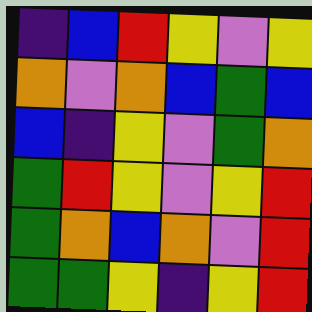[["indigo", "blue", "red", "yellow", "violet", "yellow"], ["orange", "violet", "orange", "blue", "green", "blue"], ["blue", "indigo", "yellow", "violet", "green", "orange"], ["green", "red", "yellow", "violet", "yellow", "red"], ["green", "orange", "blue", "orange", "violet", "red"], ["green", "green", "yellow", "indigo", "yellow", "red"]]